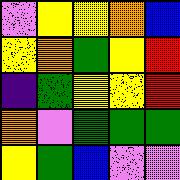[["violet", "yellow", "yellow", "orange", "blue"], ["yellow", "orange", "green", "yellow", "red"], ["indigo", "green", "yellow", "yellow", "red"], ["orange", "violet", "green", "green", "green"], ["yellow", "green", "blue", "violet", "violet"]]